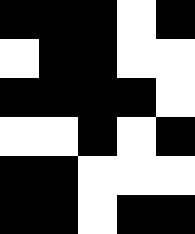[["black", "black", "black", "white", "black"], ["white", "black", "black", "white", "white"], ["black", "black", "black", "black", "white"], ["white", "white", "black", "white", "black"], ["black", "black", "white", "white", "white"], ["black", "black", "white", "black", "black"]]